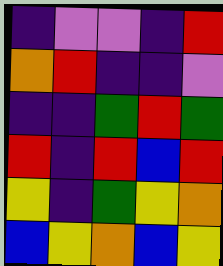[["indigo", "violet", "violet", "indigo", "red"], ["orange", "red", "indigo", "indigo", "violet"], ["indigo", "indigo", "green", "red", "green"], ["red", "indigo", "red", "blue", "red"], ["yellow", "indigo", "green", "yellow", "orange"], ["blue", "yellow", "orange", "blue", "yellow"]]